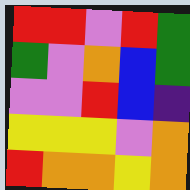[["red", "red", "violet", "red", "green"], ["green", "violet", "orange", "blue", "green"], ["violet", "violet", "red", "blue", "indigo"], ["yellow", "yellow", "yellow", "violet", "orange"], ["red", "orange", "orange", "yellow", "orange"]]